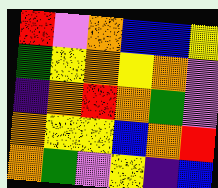[["red", "violet", "orange", "blue", "blue", "yellow"], ["green", "yellow", "orange", "yellow", "orange", "violet"], ["indigo", "orange", "red", "orange", "green", "violet"], ["orange", "yellow", "yellow", "blue", "orange", "red"], ["orange", "green", "violet", "yellow", "indigo", "blue"]]